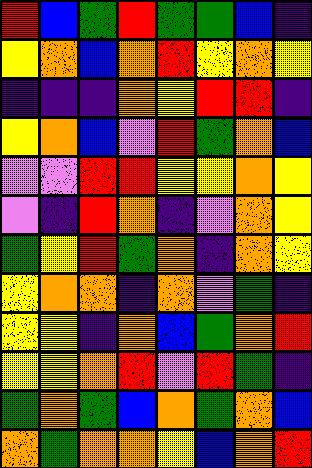[["red", "blue", "green", "red", "green", "green", "blue", "indigo"], ["yellow", "orange", "blue", "orange", "red", "yellow", "orange", "yellow"], ["indigo", "indigo", "indigo", "orange", "yellow", "red", "red", "indigo"], ["yellow", "orange", "blue", "violet", "red", "green", "orange", "blue"], ["violet", "violet", "red", "red", "yellow", "yellow", "orange", "yellow"], ["violet", "indigo", "red", "orange", "indigo", "violet", "orange", "yellow"], ["green", "yellow", "red", "green", "orange", "indigo", "orange", "yellow"], ["yellow", "orange", "orange", "indigo", "orange", "violet", "green", "indigo"], ["yellow", "yellow", "indigo", "orange", "blue", "green", "orange", "red"], ["yellow", "yellow", "orange", "red", "violet", "red", "green", "indigo"], ["green", "orange", "green", "blue", "orange", "green", "orange", "blue"], ["orange", "green", "orange", "orange", "yellow", "blue", "orange", "red"]]